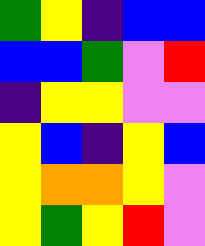[["green", "yellow", "indigo", "blue", "blue"], ["blue", "blue", "green", "violet", "red"], ["indigo", "yellow", "yellow", "violet", "violet"], ["yellow", "blue", "indigo", "yellow", "blue"], ["yellow", "orange", "orange", "yellow", "violet"], ["yellow", "green", "yellow", "red", "violet"]]